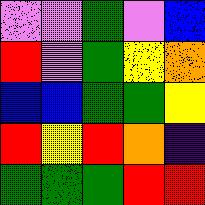[["violet", "violet", "green", "violet", "blue"], ["red", "violet", "green", "yellow", "orange"], ["blue", "blue", "green", "green", "yellow"], ["red", "yellow", "red", "orange", "indigo"], ["green", "green", "green", "red", "red"]]